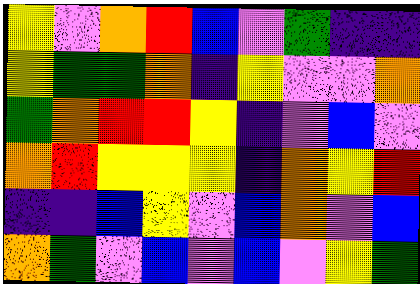[["yellow", "violet", "orange", "red", "blue", "violet", "green", "indigo", "indigo"], ["yellow", "green", "green", "orange", "indigo", "yellow", "violet", "violet", "orange"], ["green", "orange", "red", "red", "yellow", "indigo", "violet", "blue", "violet"], ["orange", "red", "yellow", "yellow", "yellow", "indigo", "orange", "yellow", "red"], ["indigo", "indigo", "blue", "yellow", "violet", "blue", "orange", "violet", "blue"], ["orange", "green", "violet", "blue", "violet", "blue", "violet", "yellow", "green"]]